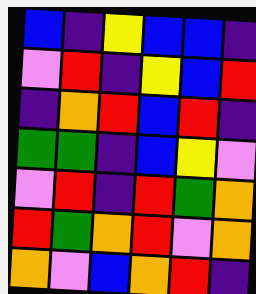[["blue", "indigo", "yellow", "blue", "blue", "indigo"], ["violet", "red", "indigo", "yellow", "blue", "red"], ["indigo", "orange", "red", "blue", "red", "indigo"], ["green", "green", "indigo", "blue", "yellow", "violet"], ["violet", "red", "indigo", "red", "green", "orange"], ["red", "green", "orange", "red", "violet", "orange"], ["orange", "violet", "blue", "orange", "red", "indigo"]]